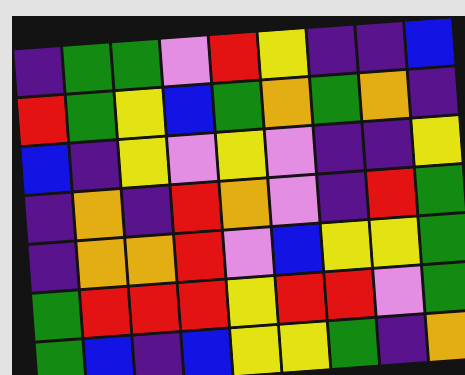[["indigo", "green", "green", "violet", "red", "yellow", "indigo", "indigo", "blue"], ["red", "green", "yellow", "blue", "green", "orange", "green", "orange", "indigo"], ["blue", "indigo", "yellow", "violet", "yellow", "violet", "indigo", "indigo", "yellow"], ["indigo", "orange", "indigo", "red", "orange", "violet", "indigo", "red", "green"], ["indigo", "orange", "orange", "red", "violet", "blue", "yellow", "yellow", "green"], ["green", "red", "red", "red", "yellow", "red", "red", "violet", "green"], ["green", "blue", "indigo", "blue", "yellow", "yellow", "green", "indigo", "orange"]]